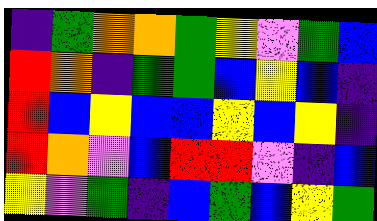[["indigo", "green", "orange", "orange", "green", "yellow", "violet", "green", "blue"], ["red", "orange", "indigo", "green", "green", "blue", "yellow", "blue", "indigo"], ["red", "blue", "yellow", "blue", "blue", "yellow", "blue", "yellow", "indigo"], ["red", "orange", "violet", "blue", "red", "red", "violet", "indigo", "blue"], ["yellow", "violet", "green", "indigo", "blue", "green", "blue", "yellow", "green"]]